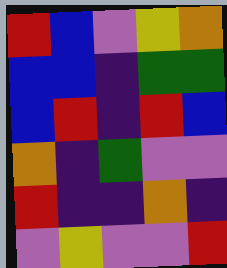[["red", "blue", "violet", "yellow", "orange"], ["blue", "blue", "indigo", "green", "green"], ["blue", "red", "indigo", "red", "blue"], ["orange", "indigo", "green", "violet", "violet"], ["red", "indigo", "indigo", "orange", "indigo"], ["violet", "yellow", "violet", "violet", "red"]]